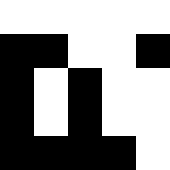[["white", "white", "white", "white", "white"], ["black", "black", "white", "white", "black"], ["black", "white", "black", "white", "white"], ["black", "white", "black", "white", "white"], ["black", "black", "black", "black", "white"]]